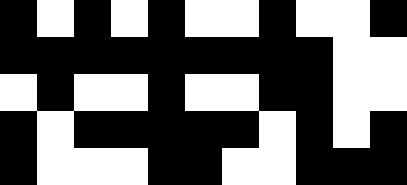[["black", "white", "black", "white", "black", "white", "white", "black", "white", "white", "black"], ["black", "black", "black", "black", "black", "black", "black", "black", "black", "white", "white"], ["white", "black", "white", "white", "black", "white", "white", "black", "black", "white", "white"], ["black", "white", "black", "black", "black", "black", "black", "white", "black", "white", "black"], ["black", "white", "white", "white", "black", "black", "white", "white", "black", "black", "black"]]